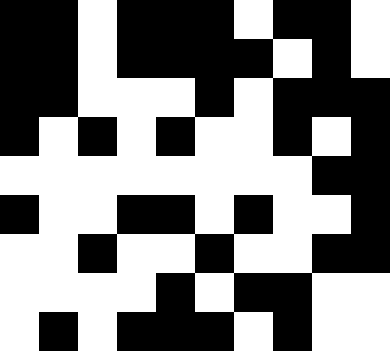[["black", "black", "white", "black", "black", "black", "white", "black", "black", "white"], ["black", "black", "white", "black", "black", "black", "black", "white", "black", "white"], ["black", "black", "white", "white", "white", "black", "white", "black", "black", "black"], ["black", "white", "black", "white", "black", "white", "white", "black", "white", "black"], ["white", "white", "white", "white", "white", "white", "white", "white", "black", "black"], ["black", "white", "white", "black", "black", "white", "black", "white", "white", "black"], ["white", "white", "black", "white", "white", "black", "white", "white", "black", "black"], ["white", "white", "white", "white", "black", "white", "black", "black", "white", "white"], ["white", "black", "white", "black", "black", "black", "white", "black", "white", "white"]]